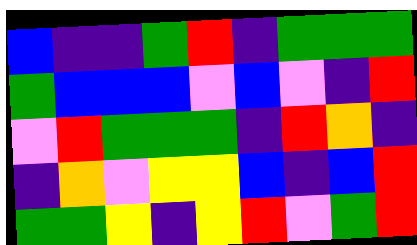[["blue", "indigo", "indigo", "green", "red", "indigo", "green", "green", "green"], ["green", "blue", "blue", "blue", "violet", "blue", "violet", "indigo", "red"], ["violet", "red", "green", "green", "green", "indigo", "red", "orange", "indigo"], ["indigo", "orange", "violet", "yellow", "yellow", "blue", "indigo", "blue", "red"], ["green", "green", "yellow", "indigo", "yellow", "red", "violet", "green", "red"]]